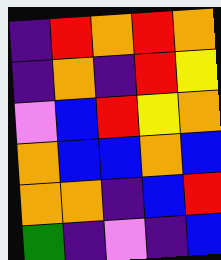[["indigo", "red", "orange", "red", "orange"], ["indigo", "orange", "indigo", "red", "yellow"], ["violet", "blue", "red", "yellow", "orange"], ["orange", "blue", "blue", "orange", "blue"], ["orange", "orange", "indigo", "blue", "red"], ["green", "indigo", "violet", "indigo", "blue"]]